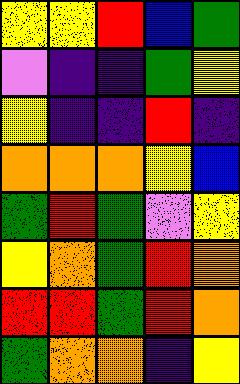[["yellow", "yellow", "red", "blue", "green"], ["violet", "indigo", "indigo", "green", "yellow"], ["yellow", "indigo", "indigo", "red", "indigo"], ["orange", "orange", "orange", "yellow", "blue"], ["green", "red", "green", "violet", "yellow"], ["yellow", "orange", "green", "red", "orange"], ["red", "red", "green", "red", "orange"], ["green", "orange", "orange", "indigo", "yellow"]]